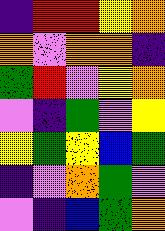[["indigo", "red", "red", "yellow", "orange"], ["orange", "violet", "orange", "orange", "indigo"], ["green", "red", "violet", "yellow", "orange"], ["violet", "indigo", "green", "violet", "yellow"], ["yellow", "green", "yellow", "blue", "green"], ["indigo", "violet", "orange", "green", "violet"], ["violet", "indigo", "blue", "green", "orange"]]